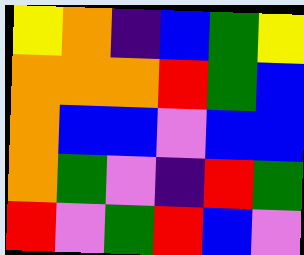[["yellow", "orange", "indigo", "blue", "green", "yellow"], ["orange", "orange", "orange", "red", "green", "blue"], ["orange", "blue", "blue", "violet", "blue", "blue"], ["orange", "green", "violet", "indigo", "red", "green"], ["red", "violet", "green", "red", "blue", "violet"]]